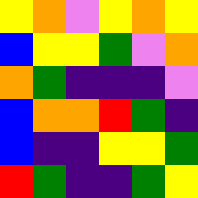[["yellow", "orange", "violet", "yellow", "orange", "yellow"], ["blue", "yellow", "yellow", "green", "violet", "orange"], ["orange", "green", "indigo", "indigo", "indigo", "violet"], ["blue", "orange", "orange", "red", "green", "indigo"], ["blue", "indigo", "indigo", "yellow", "yellow", "green"], ["red", "green", "indigo", "indigo", "green", "yellow"]]